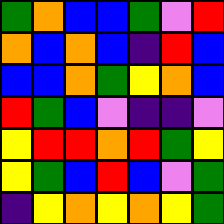[["green", "orange", "blue", "blue", "green", "violet", "red"], ["orange", "blue", "orange", "blue", "indigo", "red", "blue"], ["blue", "blue", "orange", "green", "yellow", "orange", "blue"], ["red", "green", "blue", "violet", "indigo", "indigo", "violet"], ["yellow", "red", "red", "orange", "red", "green", "yellow"], ["yellow", "green", "blue", "red", "blue", "violet", "green"], ["indigo", "yellow", "orange", "yellow", "orange", "yellow", "green"]]